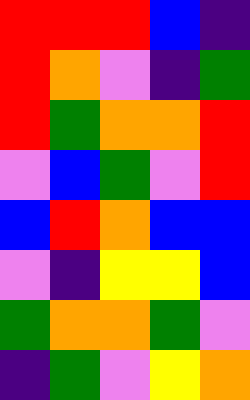[["red", "red", "red", "blue", "indigo"], ["red", "orange", "violet", "indigo", "green"], ["red", "green", "orange", "orange", "red"], ["violet", "blue", "green", "violet", "red"], ["blue", "red", "orange", "blue", "blue"], ["violet", "indigo", "yellow", "yellow", "blue"], ["green", "orange", "orange", "green", "violet"], ["indigo", "green", "violet", "yellow", "orange"]]